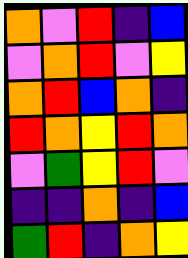[["orange", "violet", "red", "indigo", "blue"], ["violet", "orange", "red", "violet", "yellow"], ["orange", "red", "blue", "orange", "indigo"], ["red", "orange", "yellow", "red", "orange"], ["violet", "green", "yellow", "red", "violet"], ["indigo", "indigo", "orange", "indigo", "blue"], ["green", "red", "indigo", "orange", "yellow"]]